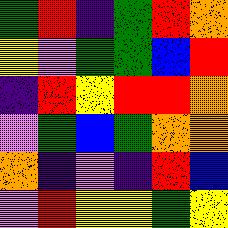[["green", "red", "indigo", "green", "red", "orange"], ["yellow", "violet", "green", "green", "blue", "red"], ["indigo", "red", "yellow", "red", "red", "orange"], ["violet", "green", "blue", "green", "orange", "orange"], ["orange", "indigo", "violet", "indigo", "red", "blue"], ["violet", "red", "yellow", "yellow", "green", "yellow"]]